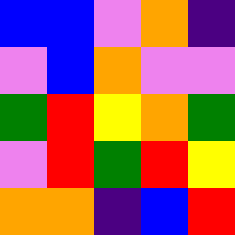[["blue", "blue", "violet", "orange", "indigo"], ["violet", "blue", "orange", "violet", "violet"], ["green", "red", "yellow", "orange", "green"], ["violet", "red", "green", "red", "yellow"], ["orange", "orange", "indigo", "blue", "red"]]